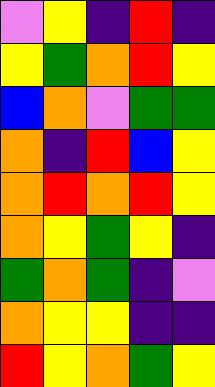[["violet", "yellow", "indigo", "red", "indigo"], ["yellow", "green", "orange", "red", "yellow"], ["blue", "orange", "violet", "green", "green"], ["orange", "indigo", "red", "blue", "yellow"], ["orange", "red", "orange", "red", "yellow"], ["orange", "yellow", "green", "yellow", "indigo"], ["green", "orange", "green", "indigo", "violet"], ["orange", "yellow", "yellow", "indigo", "indigo"], ["red", "yellow", "orange", "green", "yellow"]]